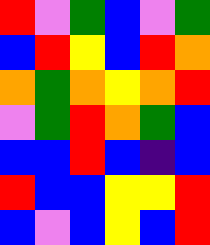[["red", "violet", "green", "blue", "violet", "green"], ["blue", "red", "yellow", "blue", "red", "orange"], ["orange", "green", "orange", "yellow", "orange", "red"], ["violet", "green", "red", "orange", "green", "blue"], ["blue", "blue", "red", "blue", "indigo", "blue"], ["red", "blue", "blue", "yellow", "yellow", "red"], ["blue", "violet", "blue", "yellow", "blue", "red"]]